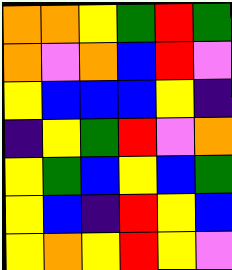[["orange", "orange", "yellow", "green", "red", "green"], ["orange", "violet", "orange", "blue", "red", "violet"], ["yellow", "blue", "blue", "blue", "yellow", "indigo"], ["indigo", "yellow", "green", "red", "violet", "orange"], ["yellow", "green", "blue", "yellow", "blue", "green"], ["yellow", "blue", "indigo", "red", "yellow", "blue"], ["yellow", "orange", "yellow", "red", "yellow", "violet"]]